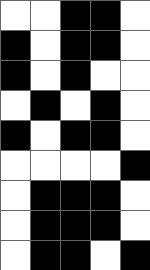[["white", "white", "black", "black", "white"], ["black", "white", "black", "black", "white"], ["black", "white", "black", "white", "white"], ["white", "black", "white", "black", "white"], ["black", "white", "black", "black", "white"], ["white", "white", "white", "white", "black"], ["white", "black", "black", "black", "white"], ["white", "black", "black", "black", "white"], ["white", "black", "black", "white", "black"]]